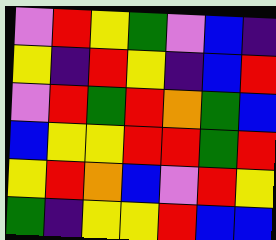[["violet", "red", "yellow", "green", "violet", "blue", "indigo"], ["yellow", "indigo", "red", "yellow", "indigo", "blue", "red"], ["violet", "red", "green", "red", "orange", "green", "blue"], ["blue", "yellow", "yellow", "red", "red", "green", "red"], ["yellow", "red", "orange", "blue", "violet", "red", "yellow"], ["green", "indigo", "yellow", "yellow", "red", "blue", "blue"]]